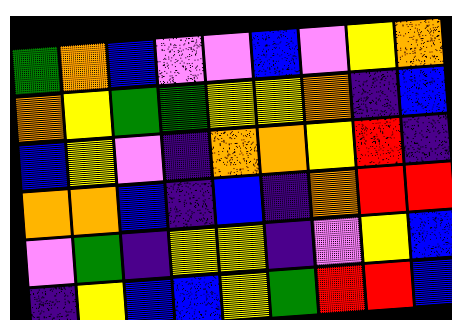[["green", "orange", "blue", "violet", "violet", "blue", "violet", "yellow", "orange"], ["orange", "yellow", "green", "green", "yellow", "yellow", "orange", "indigo", "blue"], ["blue", "yellow", "violet", "indigo", "orange", "orange", "yellow", "red", "indigo"], ["orange", "orange", "blue", "indigo", "blue", "indigo", "orange", "red", "red"], ["violet", "green", "indigo", "yellow", "yellow", "indigo", "violet", "yellow", "blue"], ["indigo", "yellow", "blue", "blue", "yellow", "green", "red", "red", "blue"]]